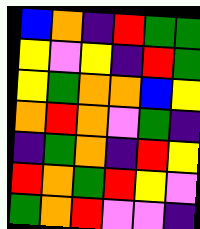[["blue", "orange", "indigo", "red", "green", "green"], ["yellow", "violet", "yellow", "indigo", "red", "green"], ["yellow", "green", "orange", "orange", "blue", "yellow"], ["orange", "red", "orange", "violet", "green", "indigo"], ["indigo", "green", "orange", "indigo", "red", "yellow"], ["red", "orange", "green", "red", "yellow", "violet"], ["green", "orange", "red", "violet", "violet", "indigo"]]